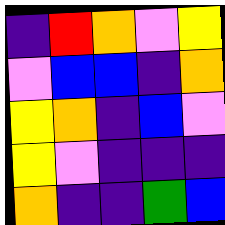[["indigo", "red", "orange", "violet", "yellow"], ["violet", "blue", "blue", "indigo", "orange"], ["yellow", "orange", "indigo", "blue", "violet"], ["yellow", "violet", "indigo", "indigo", "indigo"], ["orange", "indigo", "indigo", "green", "blue"]]